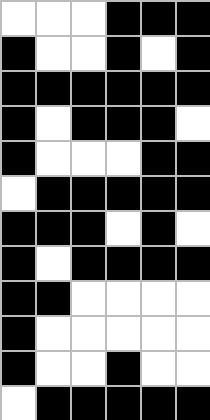[["white", "white", "white", "black", "black", "black"], ["black", "white", "white", "black", "white", "black"], ["black", "black", "black", "black", "black", "black"], ["black", "white", "black", "black", "black", "white"], ["black", "white", "white", "white", "black", "black"], ["white", "black", "black", "black", "black", "black"], ["black", "black", "black", "white", "black", "white"], ["black", "white", "black", "black", "black", "black"], ["black", "black", "white", "white", "white", "white"], ["black", "white", "white", "white", "white", "white"], ["black", "white", "white", "black", "white", "white"], ["white", "black", "black", "black", "black", "black"]]